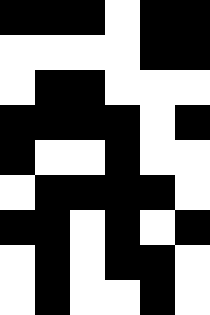[["black", "black", "black", "white", "black", "black"], ["white", "white", "white", "white", "black", "black"], ["white", "black", "black", "white", "white", "white"], ["black", "black", "black", "black", "white", "black"], ["black", "white", "white", "black", "white", "white"], ["white", "black", "black", "black", "black", "white"], ["black", "black", "white", "black", "white", "black"], ["white", "black", "white", "black", "black", "white"], ["white", "black", "white", "white", "black", "white"]]